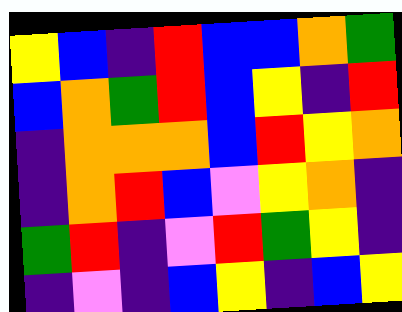[["yellow", "blue", "indigo", "red", "blue", "blue", "orange", "green"], ["blue", "orange", "green", "red", "blue", "yellow", "indigo", "red"], ["indigo", "orange", "orange", "orange", "blue", "red", "yellow", "orange"], ["indigo", "orange", "red", "blue", "violet", "yellow", "orange", "indigo"], ["green", "red", "indigo", "violet", "red", "green", "yellow", "indigo"], ["indigo", "violet", "indigo", "blue", "yellow", "indigo", "blue", "yellow"]]